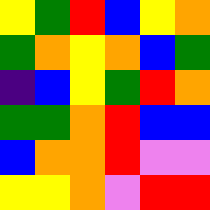[["yellow", "green", "red", "blue", "yellow", "orange"], ["green", "orange", "yellow", "orange", "blue", "green"], ["indigo", "blue", "yellow", "green", "red", "orange"], ["green", "green", "orange", "red", "blue", "blue"], ["blue", "orange", "orange", "red", "violet", "violet"], ["yellow", "yellow", "orange", "violet", "red", "red"]]